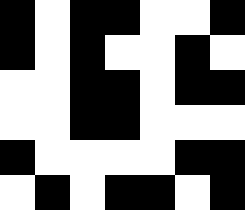[["black", "white", "black", "black", "white", "white", "black"], ["black", "white", "black", "white", "white", "black", "white"], ["white", "white", "black", "black", "white", "black", "black"], ["white", "white", "black", "black", "white", "white", "white"], ["black", "white", "white", "white", "white", "black", "black"], ["white", "black", "white", "black", "black", "white", "black"]]